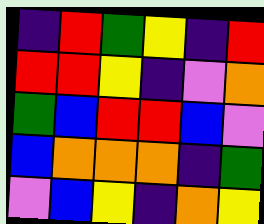[["indigo", "red", "green", "yellow", "indigo", "red"], ["red", "red", "yellow", "indigo", "violet", "orange"], ["green", "blue", "red", "red", "blue", "violet"], ["blue", "orange", "orange", "orange", "indigo", "green"], ["violet", "blue", "yellow", "indigo", "orange", "yellow"]]